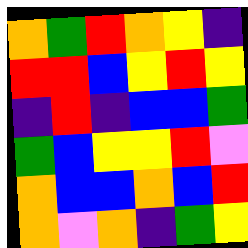[["orange", "green", "red", "orange", "yellow", "indigo"], ["red", "red", "blue", "yellow", "red", "yellow"], ["indigo", "red", "indigo", "blue", "blue", "green"], ["green", "blue", "yellow", "yellow", "red", "violet"], ["orange", "blue", "blue", "orange", "blue", "red"], ["orange", "violet", "orange", "indigo", "green", "yellow"]]